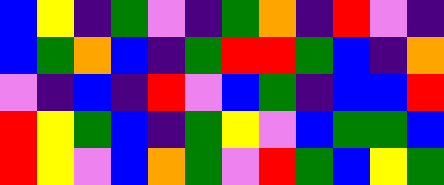[["blue", "yellow", "indigo", "green", "violet", "indigo", "green", "orange", "indigo", "red", "violet", "indigo"], ["blue", "green", "orange", "blue", "indigo", "green", "red", "red", "green", "blue", "indigo", "orange"], ["violet", "indigo", "blue", "indigo", "red", "violet", "blue", "green", "indigo", "blue", "blue", "red"], ["red", "yellow", "green", "blue", "indigo", "green", "yellow", "violet", "blue", "green", "green", "blue"], ["red", "yellow", "violet", "blue", "orange", "green", "violet", "red", "green", "blue", "yellow", "green"]]